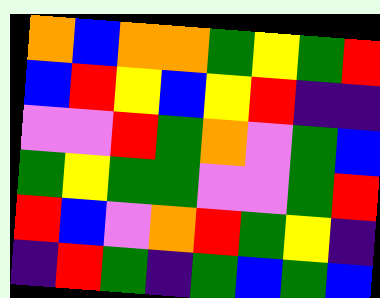[["orange", "blue", "orange", "orange", "green", "yellow", "green", "red"], ["blue", "red", "yellow", "blue", "yellow", "red", "indigo", "indigo"], ["violet", "violet", "red", "green", "orange", "violet", "green", "blue"], ["green", "yellow", "green", "green", "violet", "violet", "green", "red"], ["red", "blue", "violet", "orange", "red", "green", "yellow", "indigo"], ["indigo", "red", "green", "indigo", "green", "blue", "green", "blue"]]